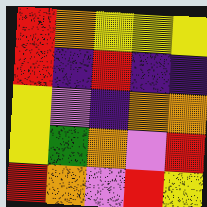[["red", "orange", "yellow", "yellow", "yellow"], ["red", "indigo", "red", "indigo", "indigo"], ["yellow", "violet", "indigo", "orange", "orange"], ["yellow", "green", "orange", "violet", "red"], ["red", "orange", "violet", "red", "yellow"]]